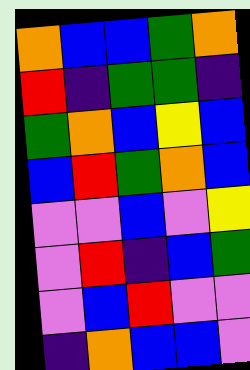[["orange", "blue", "blue", "green", "orange"], ["red", "indigo", "green", "green", "indigo"], ["green", "orange", "blue", "yellow", "blue"], ["blue", "red", "green", "orange", "blue"], ["violet", "violet", "blue", "violet", "yellow"], ["violet", "red", "indigo", "blue", "green"], ["violet", "blue", "red", "violet", "violet"], ["indigo", "orange", "blue", "blue", "violet"]]